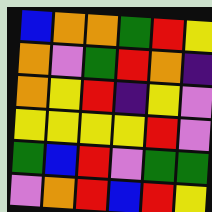[["blue", "orange", "orange", "green", "red", "yellow"], ["orange", "violet", "green", "red", "orange", "indigo"], ["orange", "yellow", "red", "indigo", "yellow", "violet"], ["yellow", "yellow", "yellow", "yellow", "red", "violet"], ["green", "blue", "red", "violet", "green", "green"], ["violet", "orange", "red", "blue", "red", "yellow"]]